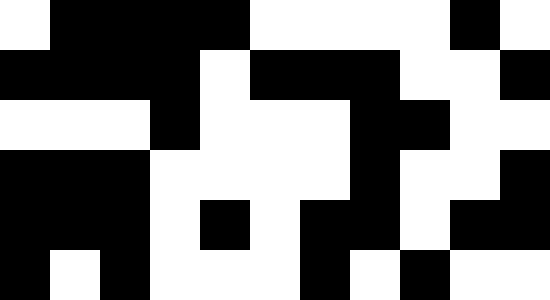[["white", "black", "black", "black", "black", "white", "white", "white", "white", "black", "white"], ["black", "black", "black", "black", "white", "black", "black", "black", "white", "white", "black"], ["white", "white", "white", "black", "white", "white", "white", "black", "black", "white", "white"], ["black", "black", "black", "white", "white", "white", "white", "black", "white", "white", "black"], ["black", "black", "black", "white", "black", "white", "black", "black", "white", "black", "black"], ["black", "white", "black", "white", "white", "white", "black", "white", "black", "white", "white"]]